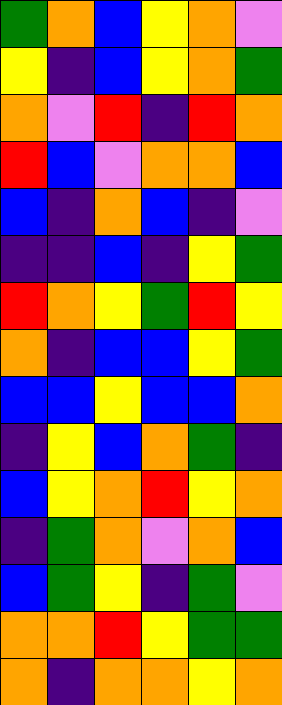[["green", "orange", "blue", "yellow", "orange", "violet"], ["yellow", "indigo", "blue", "yellow", "orange", "green"], ["orange", "violet", "red", "indigo", "red", "orange"], ["red", "blue", "violet", "orange", "orange", "blue"], ["blue", "indigo", "orange", "blue", "indigo", "violet"], ["indigo", "indigo", "blue", "indigo", "yellow", "green"], ["red", "orange", "yellow", "green", "red", "yellow"], ["orange", "indigo", "blue", "blue", "yellow", "green"], ["blue", "blue", "yellow", "blue", "blue", "orange"], ["indigo", "yellow", "blue", "orange", "green", "indigo"], ["blue", "yellow", "orange", "red", "yellow", "orange"], ["indigo", "green", "orange", "violet", "orange", "blue"], ["blue", "green", "yellow", "indigo", "green", "violet"], ["orange", "orange", "red", "yellow", "green", "green"], ["orange", "indigo", "orange", "orange", "yellow", "orange"]]